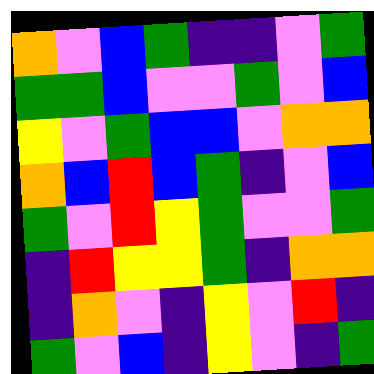[["orange", "violet", "blue", "green", "indigo", "indigo", "violet", "green"], ["green", "green", "blue", "violet", "violet", "green", "violet", "blue"], ["yellow", "violet", "green", "blue", "blue", "violet", "orange", "orange"], ["orange", "blue", "red", "blue", "green", "indigo", "violet", "blue"], ["green", "violet", "red", "yellow", "green", "violet", "violet", "green"], ["indigo", "red", "yellow", "yellow", "green", "indigo", "orange", "orange"], ["indigo", "orange", "violet", "indigo", "yellow", "violet", "red", "indigo"], ["green", "violet", "blue", "indigo", "yellow", "violet", "indigo", "green"]]